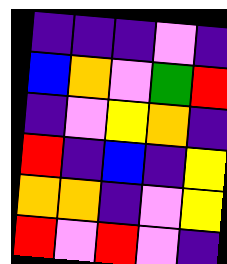[["indigo", "indigo", "indigo", "violet", "indigo"], ["blue", "orange", "violet", "green", "red"], ["indigo", "violet", "yellow", "orange", "indigo"], ["red", "indigo", "blue", "indigo", "yellow"], ["orange", "orange", "indigo", "violet", "yellow"], ["red", "violet", "red", "violet", "indigo"]]